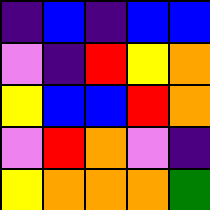[["indigo", "blue", "indigo", "blue", "blue"], ["violet", "indigo", "red", "yellow", "orange"], ["yellow", "blue", "blue", "red", "orange"], ["violet", "red", "orange", "violet", "indigo"], ["yellow", "orange", "orange", "orange", "green"]]